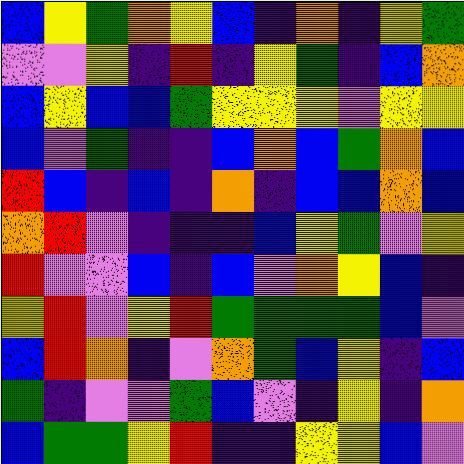[["blue", "yellow", "green", "orange", "yellow", "blue", "indigo", "orange", "indigo", "yellow", "green"], ["violet", "violet", "yellow", "indigo", "red", "indigo", "yellow", "green", "indigo", "blue", "orange"], ["blue", "yellow", "blue", "blue", "green", "yellow", "yellow", "yellow", "violet", "yellow", "yellow"], ["blue", "violet", "green", "indigo", "indigo", "blue", "orange", "blue", "green", "orange", "blue"], ["red", "blue", "indigo", "blue", "indigo", "orange", "indigo", "blue", "blue", "orange", "blue"], ["orange", "red", "violet", "indigo", "indigo", "indigo", "blue", "yellow", "green", "violet", "yellow"], ["red", "violet", "violet", "blue", "indigo", "blue", "violet", "orange", "yellow", "blue", "indigo"], ["yellow", "red", "violet", "yellow", "red", "green", "green", "green", "green", "blue", "violet"], ["blue", "red", "orange", "indigo", "violet", "orange", "green", "blue", "yellow", "indigo", "blue"], ["green", "indigo", "violet", "violet", "green", "blue", "violet", "indigo", "yellow", "indigo", "orange"], ["blue", "green", "green", "yellow", "red", "indigo", "indigo", "yellow", "yellow", "blue", "violet"]]